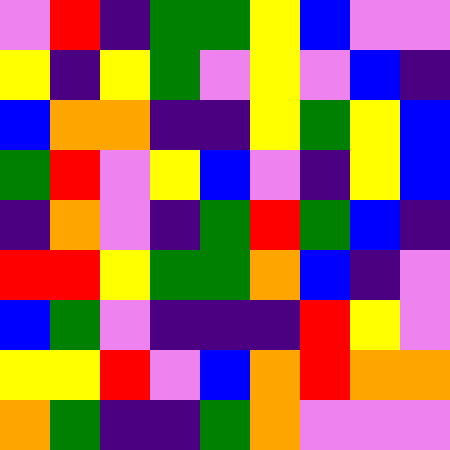[["violet", "red", "indigo", "green", "green", "yellow", "blue", "violet", "violet"], ["yellow", "indigo", "yellow", "green", "violet", "yellow", "violet", "blue", "indigo"], ["blue", "orange", "orange", "indigo", "indigo", "yellow", "green", "yellow", "blue"], ["green", "red", "violet", "yellow", "blue", "violet", "indigo", "yellow", "blue"], ["indigo", "orange", "violet", "indigo", "green", "red", "green", "blue", "indigo"], ["red", "red", "yellow", "green", "green", "orange", "blue", "indigo", "violet"], ["blue", "green", "violet", "indigo", "indigo", "indigo", "red", "yellow", "violet"], ["yellow", "yellow", "red", "violet", "blue", "orange", "red", "orange", "orange"], ["orange", "green", "indigo", "indigo", "green", "orange", "violet", "violet", "violet"]]